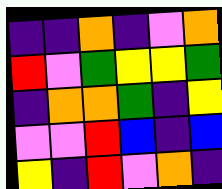[["indigo", "indigo", "orange", "indigo", "violet", "orange"], ["red", "violet", "green", "yellow", "yellow", "green"], ["indigo", "orange", "orange", "green", "indigo", "yellow"], ["violet", "violet", "red", "blue", "indigo", "blue"], ["yellow", "indigo", "red", "violet", "orange", "indigo"]]